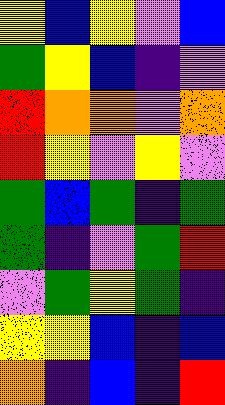[["yellow", "blue", "yellow", "violet", "blue"], ["green", "yellow", "blue", "indigo", "violet"], ["red", "orange", "orange", "violet", "orange"], ["red", "yellow", "violet", "yellow", "violet"], ["green", "blue", "green", "indigo", "green"], ["green", "indigo", "violet", "green", "red"], ["violet", "green", "yellow", "green", "indigo"], ["yellow", "yellow", "blue", "indigo", "blue"], ["orange", "indigo", "blue", "indigo", "red"]]